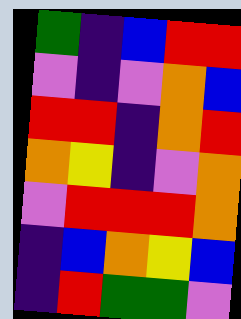[["green", "indigo", "blue", "red", "red"], ["violet", "indigo", "violet", "orange", "blue"], ["red", "red", "indigo", "orange", "red"], ["orange", "yellow", "indigo", "violet", "orange"], ["violet", "red", "red", "red", "orange"], ["indigo", "blue", "orange", "yellow", "blue"], ["indigo", "red", "green", "green", "violet"]]